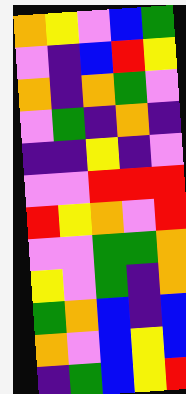[["orange", "yellow", "violet", "blue", "green"], ["violet", "indigo", "blue", "red", "yellow"], ["orange", "indigo", "orange", "green", "violet"], ["violet", "green", "indigo", "orange", "indigo"], ["indigo", "indigo", "yellow", "indigo", "violet"], ["violet", "violet", "red", "red", "red"], ["red", "yellow", "orange", "violet", "red"], ["violet", "violet", "green", "green", "orange"], ["yellow", "violet", "green", "indigo", "orange"], ["green", "orange", "blue", "indigo", "blue"], ["orange", "violet", "blue", "yellow", "blue"], ["indigo", "green", "blue", "yellow", "red"]]